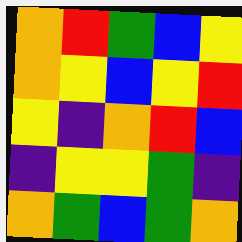[["orange", "red", "green", "blue", "yellow"], ["orange", "yellow", "blue", "yellow", "red"], ["yellow", "indigo", "orange", "red", "blue"], ["indigo", "yellow", "yellow", "green", "indigo"], ["orange", "green", "blue", "green", "orange"]]